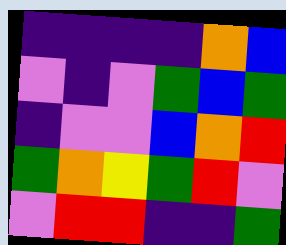[["indigo", "indigo", "indigo", "indigo", "orange", "blue"], ["violet", "indigo", "violet", "green", "blue", "green"], ["indigo", "violet", "violet", "blue", "orange", "red"], ["green", "orange", "yellow", "green", "red", "violet"], ["violet", "red", "red", "indigo", "indigo", "green"]]